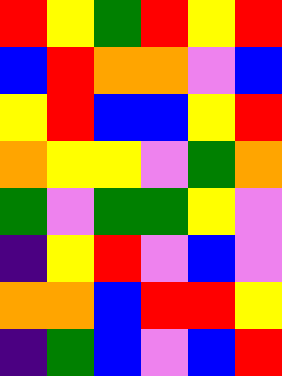[["red", "yellow", "green", "red", "yellow", "red"], ["blue", "red", "orange", "orange", "violet", "blue"], ["yellow", "red", "blue", "blue", "yellow", "red"], ["orange", "yellow", "yellow", "violet", "green", "orange"], ["green", "violet", "green", "green", "yellow", "violet"], ["indigo", "yellow", "red", "violet", "blue", "violet"], ["orange", "orange", "blue", "red", "red", "yellow"], ["indigo", "green", "blue", "violet", "blue", "red"]]